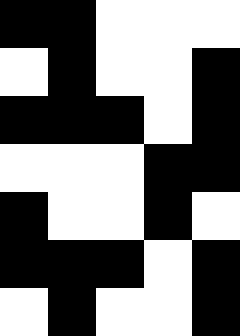[["black", "black", "white", "white", "white"], ["white", "black", "white", "white", "black"], ["black", "black", "black", "white", "black"], ["white", "white", "white", "black", "black"], ["black", "white", "white", "black", "white"], ["black", "black", "black", "white", "black"], ["white", "black", "white", "white", "black"]]